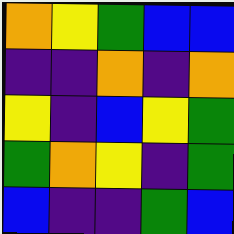[["orange", "yellow", "green", "blue", "blue"], ["indigo", "indigo", "orange", "indigo", "orange"], ["yellow", "indigo", "blue", "yellow", "green"], ["green", "orange", "yellow", "indigo", "green"], ["blue", "indigo", "indigo", "green", "blue"]]